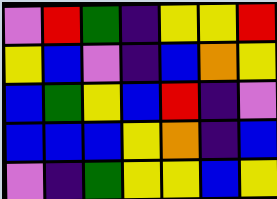[["violet", "red", "green", "indigo", "yellow", "yellow", "red"], ["yellow", "blue", "violet", "indigo", "blue", "orange", "yellow"], ["blue", "green", "yellow", "blue", "red", "indigo", "violet"], ["blue", "blue", "blue", "yellow", "orange", "indigo", "blue"], ["violet", "indigo", "green", "yellow", "yellow", "blue", "yellow"]]